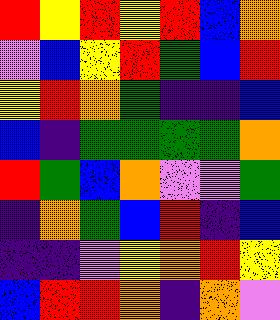[["red", "yellow", "red", "yellow", "red", "blue", "orange"], ["violet", "blue", "yellow", "red", "green", "blue", "red"], ["yellow", "red", "orange", "green", "indigo", "indigo", "blue"], ["blue", "indigo", "green", "green", "green", "green", "orange"], ["red", "green", "blue", "orange", "violet", "violet", "green"], ["indigo", "orange", "green", "blue", "red", "indigo", "blue"], ["indigo", "indigo", "violet", "yellow", "orange", "red", "yellow"], ["blue", "red", "red", "orange", "indigo", "orange", "violet"]]